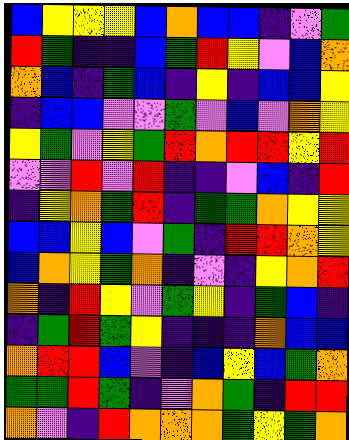[["blue", "yellow", "yellow", "yellow", "blue", "orange", "blue", "blue", "indigo", "violet", "green"], ["red", "green", "indigo", "indigo", "blue", "green", "red", "yellow", "violet", "blue", "orange"], ["orange", "blue", "indigo", "green", "blue", "indigo", "yellow", "indigo", "blue", "blue", "yellow"], ["indigo", "blue", "blue", "violet", "violet", "green", "violet", "blue", "violet", "orange", "yellow"], ["yellow", "green", "violet", "yellow", "green", "red", "orange", "red", "red", "yellow", "red"], ["violet", "violet", "red", "violet", "red", "indigo", "indigo", "violet", "blue", "indigo", "red"], ["indigo", "yellow", "orange", "green", "red", "indigo", "green", "green", "orange", "yellow", "yellow"], ["blue", "blue", "yellow", "blue", "violet", "green", "indigo", "red", "red", "orange", "yellow"], ["blue", "orange", "yellow", "green", "orange", "indigo", "violet", "indigo", "yellow", "orange", "red"], ["orange", "indigo", "red", "yellow", "violet", "green", "yellow", "indigo", "green", "blue", "indigo"], ["indigo", "green", "red", "green", "yellow", "indigo", "indigo", "indigo", "orange", "blue", "blue"], ["orange", "red", "red", "blue", "violet", "indigo", "blue", "yellow", "blue", "green", "orange"], ["green", "green", "red", "green", "indigo", "violet", "orange", "green", "indigo", "red", "red"], ["orange", "violet", "indigo", "red", "orange", "orange", "orange", "green", "yellow", "green", "orange"]]